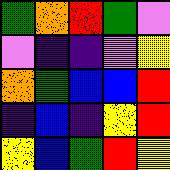[["green", "orange", "red", "green", "violet"], ["violet", "indigo", "indigo", "violet", "yellow"], ["orange", "green", "blue", "blue", "red"], ["indigo", "blue", "indigo", "yellow", "red"], ["yellow", "blue", "green", "red", "yellow"]]